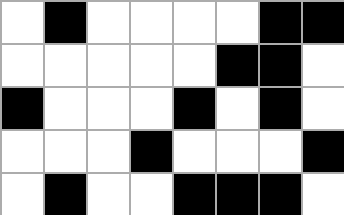[["white", "black", "white", "white", "white", "white", "black", "black"], ["white", "white", "white", "white", "white", "black", "black", "white"], ["black", "white", "white", "white", "black", "white", "black", "white"], ["white", "white", "white", "black", "white", "white", "white", "black"], ["white", "black", "white", "white", "black", "black", "black", "white"]]